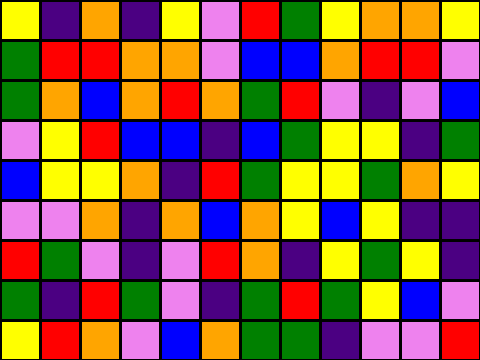[["yellow", "indigo", "orange", "indigo", "yellow", "violet", "red", "green", "yellow", "orange", "orange", "yellow"], ["green", "red", "red", "orange", "orange", "violet", "blue", "blue", "orange", "red", "red", "violet"], ["green", "orange", "blue", "orange", "red", "orange", "green", "red", "violet", "indigo", "violet", "blue"], ["violet", "yellow", "red", "blue", "blue", "indigo", "blue", "green", "yellow", "yellow", "indigo", "green"], ["blue", "yellow", "yellow", "orange", "indigo", "red", "green", "yellow", "yellow", "green", "orange", "yellow"], ["violet", "violet", "orange", "indigo", "orange", "blue", "orange", "yellow", "blue", "yellow", "indigo", "indigo"], ["red", "green", "violet", "indigo", "violet", "red", "orange", "indigo", "yellow", "green", "yellow", "indigo"], ["green", "indigo", "red", "green", "violet", "indigo", "green", "red", "green", "yellow", "blue", "violet"], ["yellow", "red", "orange", "violet", "blue", "orange", "green", "green", "indigo", "violet", "violet", "red"]]